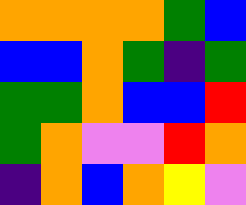[["orange", "orange", "orange", "orange", "green", "blue"], ["blue", "blue", "orange", "green", "indigo", "green"], ["green", "green", "orange", "blue", "blue", "red"], ["green", "orange", "violet", "violet", "red", "orange"], ["indigo", "orange", "blue", "orange", "yellow", "violet"]]